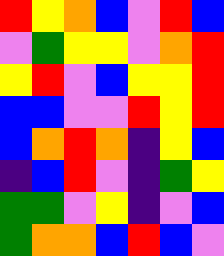[["red", "yellow", "orange", "blue", "violet", "red", "blue"], ["violet", "green", "yellow", "yellow", "violet", "orange", "red"], ["yellow", "red", "violet", "blue", "yellow", "yellow", "red"], ["blue", "blue", "violet", "violet", "red", "yellow", "red"], ["blue", "orange", "red", "orange", "indigo", "yellow", "blue"], ["indigo", "blue", "red", "violet", "indigo", "green", "yellow"], ["green", "green", "violet", "yellow", "indigo", "violet", "blue"], ["green", "orange", "orange", "blue", "red", "blue", "violet"]]